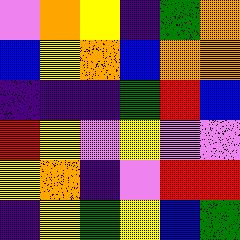[["violet", "orange", "yellow", "indigo", "green", "orange"], ["blue", "yellow", "orange", "blue", "orange", "orange"], ["indigo", "indigo", "indigo", "green", "red", "blue"], ["red", "yellow", "violet", "yellow", "violet", "violet"], ["yellow", "orange", "indigo", "violet", "red", "red"], ["indigo", "yellow", "green", "yellow", "blue", "green"]]